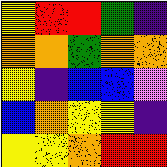[["yellow", "red", "red", "green", "indigo"], ["orange", "orange", "green", "orange", "orange"], ["yellow", "indigo", "blue", "blue", "violet"], ["blue", "orange", "yellow", "yellow", "indigo"], ["yellow", "yellow", "orange", "red", "red"]]